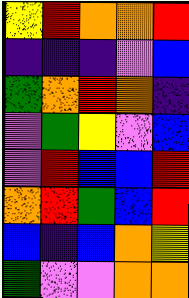[["yellow", "red", "orange", "orange", "red"], ["indigo", "indigo", "indigo", "violet", "blue"], ["green", "orange", "red", "orange", "indigo"], ["violet", "green", "yellow", "violet", "blue"], ["violet", "red", "blue", "blue", "red"], ["orange", "red", "green", "blue", "red"], ["blue", "indigo", "blue", "orange", "yellow"], ["green", "violet", "violet", "orange", "orange"]]